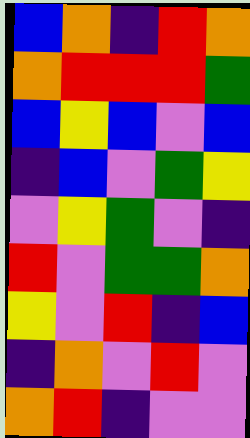[["blue", "orange", "indigo", "red", "orange"], ["orange", "red", "red", "red", "green"], ["blue", "yellow", "blue", "violet", "blue"], ["indigo", "blue", "violet", "green", "yellow"], ["violet", "yellow", "green", "violet", "indigo"], ["red", "violet", "green", "green", "orange"], ["yellow", "violet", "red", "indigo", "blue"], ["indigo", "orange", "violet", "red", "violet"], ["orange", "red", "indigo", "violet", "violet"]]